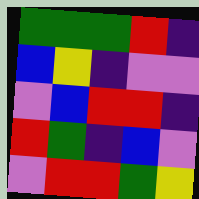[["green", "green", "green", "red", "indigo"], ["blue", "yellow", "indigo", "violet", "violet"], ["violet", "blue", "red", "red", "indigo"], ["red", "green", "indigo", "blue", "violet"], ["violet", "red", "red", "green", "yellow"]]